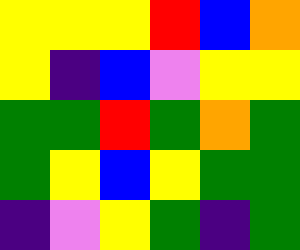[["yellow", "yellow", "yellow", "red", "blue", "orange"], ["yellow", "indigo", "blue", "violet", "yellow", "yellow"], ["green", "green", "red", "green", "orange", "green"], ["green", "yellow", "blue", "yellow", "green", "green"], ["indigo", "violet", "yellow", "green", "indigo", "green"]]